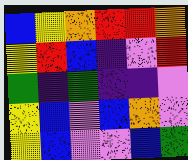[["blue", "yellow", "orange", "red", "red", "orange"], ["yellow", "red", "blue", "indigo", "violet", "red"], ["green", "indigo", "green", "indigo", "indigo", "violet"], ["yellow", "blue", "violet", "blue", "orange", "violet"], ["yellow", "blue", "violet", "violet", "blue", "green"]]